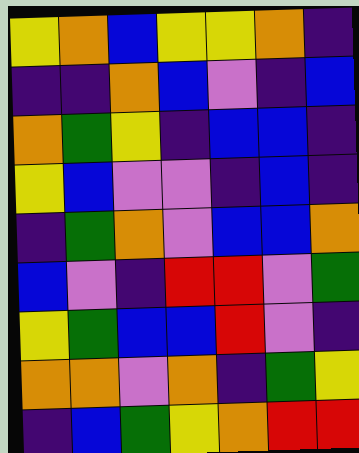[["yellow", "orange", "blue", "yellow", "yellow", "orange", "indigo"], ["indigo", "indigo", "orange", "blue", "violet", "indigo", "blue"], ["orange", "green", "yellow", "indigo", "blue", "blue", "indigo"], ["yellow", "blue", "violet", "violet", "indigo", "blue", "indigo"], ["indigo", "green", "orange", "violet", "blue", "blue", "orange"], ["blue", "violet", "indigo", "red", "red", "violet", "green"], ["yellow", "green", "blue", "blue", "red", "violet", "indigo"], ["orange", "orange", "violet", "orange", "indigo", "green", "yellow"], ["indigo", "blue", "green", "yellow", "orange", "red", "red"]]